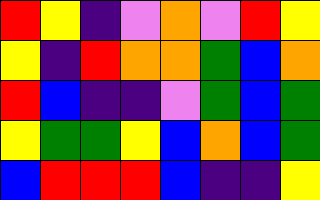[["red", "yellow", "indigo", "violet", "orange", "violet", "red", "yellow"], ["yellow", "indigo", "red", "orange", "orange", "green", "blue", "orange"], ["red", "blue", "indigo", "indigo", "violet", "green", "blue", "green"], ["yellow", "green", "green", "yellow", "blue", "orange", "blue", "green"], ["blue", "red", "red", "red", "blue", "indigo", "indigo", "yellow"]]